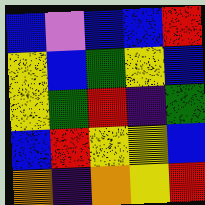[["blue", "violet", "blue", "blue", "red"], ["yellow", "blue", "green", "yellow", "blue"], ["yellow", "green", "red", "indigo", "green"], ["blue", "red", "yellow", "yellow", "blue"], ["orange", "indigo", "orange", "yellow", "red"]]